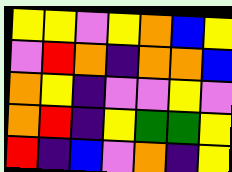[["yellow", "yellow", "violet", "yellow", "orange", "blue", "yellow"], ["violet", "red", "orange", "indigo", "orange", "orange", "blue"], ["orange", "yellow", "indigo", "violet", "violet", "yellow", "violet"], ["orange", "red", "indigo", "yellow", "green", "green", "yellow"], ["red", "indigo", "blue", "violet", "orange", "indigo", "yellow"]]